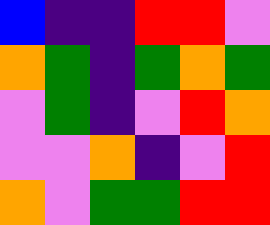[["blue", "indigo", "indigo", "red", "red", "violet"], ["orange", "green", "indigo", "green", "orange", "green"], ["violet", "green", "indigo", "violet", "red", "orange"], ["violet", "violet", "orange", "indigo", "violet", "red"], ["orange", "violet", "green", "green", "red", "red"]]